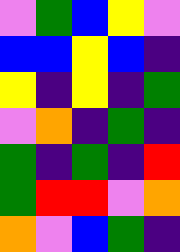[["violet", "green", "blue", "yellow", "violet"], ["blue", "blue", "yellow", "blue", "indigo"], ["yellow", "indigo", "yellow", "indigo", "green"], ["violet", "orange", "indigo", "green", "indigo"], ["green", "indigo", "green", "indigo", "red"], ["green", "red", "red", "violet", "orange"], ["orange", "violet", "blue", "green", "indigo"]]